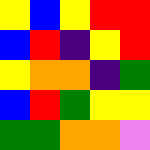[["yellow", "blue", "yellow", "red", "red"], ["blue", "red", "indigo", "yellow", "red"], ["yellow", "orange", "orange", "indigo", "green"], ["blue", "red", "green", "yellow", "yellow"], ["green", "green", "orange", "orange", "violet"]]